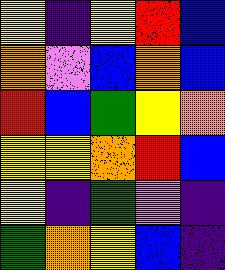[["yellow", "indigo", "yellow", "red", "blue"], ["orange", "violet", "blue", "orange", "blue"], ["red", "blue", "green", "yellow", "orange"], ["yellow", "yellow", "orange", "red", "blue"], ["yellow", "indigo", "green", "violet", "indigo"], ["green", "orange", "yellow", "blue", "indigo"]]